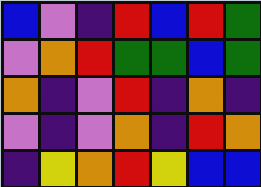[["blue", "violet", "indigo", "red", "blue", "red", "green"], ["violet", "orange", "red", "green", "green", "blue", "green"], ["orange", "indigo", "violet", "red", "indigo", "orange", "indigo"], ["violet", "indigo", "violet", "orange", "indigo", "red", "orange"], ["indigo", "yellow", "orange", "red", "yellow", "blue", "blue"]]